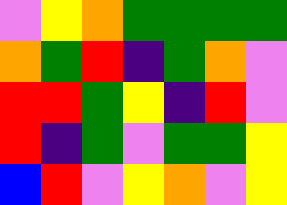[["violet", "yellow", "orange", "green", "green", "green", "green"], ["orange", "green", "red", "indigo", "green", "orange", "violet"], ["red", "red", "green", "yellow", "indigo", "red", "violet"], ["red", "indigo", "green", "violet", "green", "green", "yellow"], ["blue", "red", "violet", "yellow", "orange", "violet", "yellow"]]